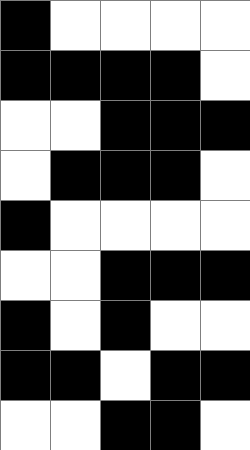[["black", "white", "white", "white", "white"], ["black", "black", "black", "black", "white"], ["white", "white", "black", "black", "black"], ["white", "black", "black", "black", "white"], ["black", "white", "white", "white", "white"], ["white", "white", "black", "black", "black"], ["black", "white", "black", "white", "white"], ["black", "black", "white", "black", "black"], ["white", "white", "black", "black", "white"]]